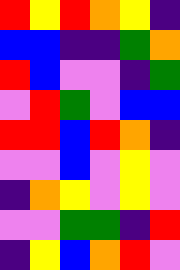[["red", "yellow", "red", "orange", "yellow", "indigo"], ["blue", "blue", "indigo", "indigo", "green", "orange"], ["red", "blue", "violet", "violet", "indigo", "green"], ["violet", "red", "green", "violet", "blue", "blue"], ["red", "red", "blue", "red", "orange", "indigo"], ["violet", "violet", "blue", "violet", "yellow", "violet"], ["indigo", "orange", "yellow", "violet", "yellow", "violet"], ["violet", "violet", "green", "green", "indigo", "red"], ["indigo", "yellow", "blue", "orange", "red", "violet"]]